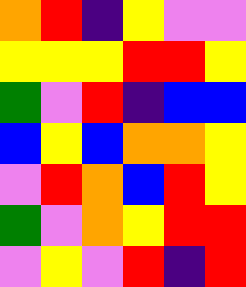[["orange", "red", "indigo", "yellow", "violet", "violet"], ["yellow", "yellow", "yellow", "red", "red", "yellow"], ["green", "violet", "red", "indigo", "blue", "blue"], ["blue", "yellow", "blue", "orange", "orange", "yellow"], ["violet", "red", "orange", "blue", "red", "yellow"], ["green", "violet", "orange", "yellow", "red", "red"], ["violet", "yellow", "violet", "red", "indigo", "red"]]